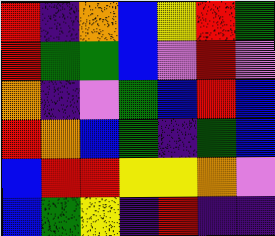[["red", "indigo", "orange", "blue", "yellow", "red", "green"], ["red", "green", "green", "blue", "violet", "red", "violet"], ["orange", "indigo", "violet", "green", "blue", "red", "blue"], ["red", "orange", "blue", "green", "indigo", "green", "blue"], ["blue", "red", "red", "yellow", "yellow", "orange", "violet"], ["blue", "green", "yellow", "indigo", "red", "indigo", "indigo"]]